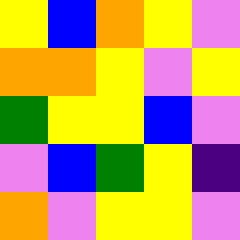[["yellow", "blue", "orange", "yellow", "violet"], ["orange", "orange", "yellow", "violet", "yellow"], ["green", "yellow", "yellow", "blue", "violet"], ["violet", "blue", "green", "yellow", "indigo"], ["orange", "violet", "yellow", "yellow", "violet"]]